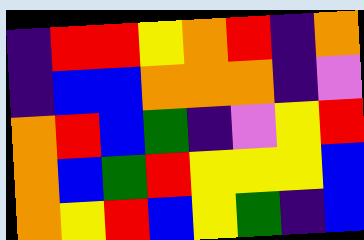[["indigo", "red", "red", "yellow", "orange", "red", "indigo", "orange"], ["indigo", "blue", "blue", "orange", "orange", "orange", "indigo", "violet"], ["orange", "red", "blue", "green", "indigo", "violet", "yellow", "red"], ["orange", "blue", "green", "red", "yellow", "yellow", "yellow", "blue"], ["orange", "yellow", "red", "blue", "yellow", "green", "indigo", "blue"]]